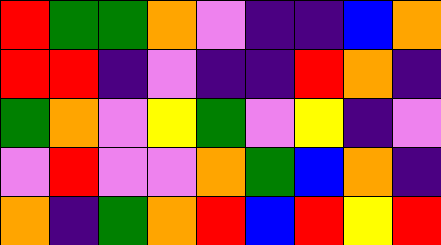[["red", "green", "green", "orange", "violet", "indigo", "indigo", "blue", "orange"], ["red", "red", "indigo", "violet", "indigo", "indigo", "red", "orange", "indigo"], ["green", "orange", "violet", "yellow", "green", "violet", "yellow", "indigo", "violet"], ["violet", "red", "violet", "violet", "orange", "green", "blue", "orange", "indigo"], ["orange", "indigo", "green", "orange", "red", "blue", "red", "yellow", "red"]]